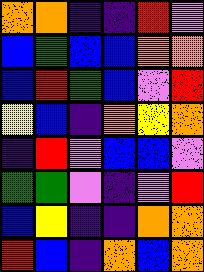[["orange", "orange", "indigo", "indigo", "red", "violet"], ["blue", "green", "blue", "blue", "orange", "orange"], ["blue", "red", "green", "blue", "violet", "red"], ["yellow", "blue", "indigo", "orange", "yellow", "orange"], ["indigo", "red", "violet", "blue", "blue", "violet"], ["green", "green", "violet", "indigo", "violet", "red"], ["blue", "yellow", "indigo", "indigo", "orange", "orange"], ["red", "blue", "indigo", "orange", "blue", "orange"]]